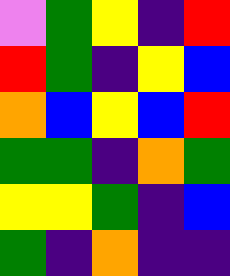[["violet", "green", "yellow", "indigo", "red"], ["red", "green", "indigo", "yellow", "blue"], ["orange", "blue", "yellow", "blue", "red"], ["green", "green", "indigo", "orange", "green"], ["yellow", "yellow", "green", "indigo", "blue"], ["green", "indigo", "orange", "indigo", "indigo"]]